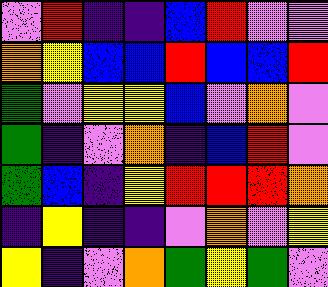[["violet", "red", "indigo", "indigo", "blue", "red", "violet", "violet"], ["orange", "yellow", "blue", "blue", "red", "blue", "blue", "red"], ["green", "violet", "yellow", "yellow", "blue", "violet", "orange", "violet"], ["green", "indigo", "violet", "orange", "indigo", "blue", "red", "violet"], ["green", "blue", "indigo", "yellow", "red", "red", "red", "orange"], ["indigo", "yellow", "indigo", "indigo", "violet", "orange", "violet", "yellow"], ["yellow", "indigo", "violet", "orange", "green", "yellow", "green", "violet"]]